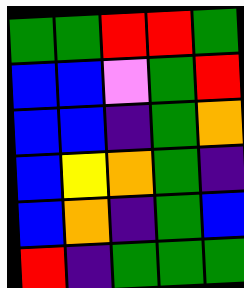[["green", "green", "red", "red", "green"], ["blue", "blue", "violet", "green", "red"], ["blue", "blue", "indigo", "green", "orange"], ["blue", "yellow", "orange", "green", "indigo"], ["blue", "orange", "indigo", "green", "blue"], ["red", "indigo", "green", "green", "green"]]